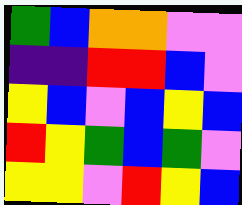[["green", "blue", "orange", "orange", "violet", "violet"], ["indigo", "indigo", "red", "red", "blue", "violet"], ["yellow", "blue", "violet", "blue", "yellow", "blue"], ["red", "yellow", "green", "blue", "green", "violet"], ["yellow", "yellow", "violet", "red", "yellow", "blue"]]